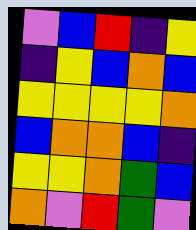[["violet", "blue", "red", "indigo", "yellow"], ["indigo", "yellow", "blue", "orange", "blue"], ["yellow", "yellow", "yellow", "yellow", "orange"], ["blue", "orange", "orange", "blue", "indigo"], ["yellow", "yellow", "orange", "green", "blue"], ["orange", "violet", "red", "green", "violet"]]